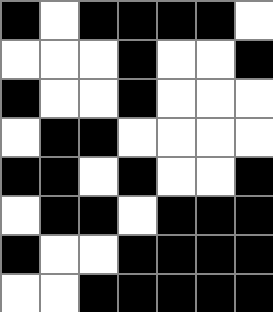[["black", "white", "black", "black", "black", "black", "white"], ["white", "white", "white", "black", "white", "white", "black"], ["black", "white", "white", "black", "white", "white", "white"], ["white", "black", "black", "white", "white", "white", "white"], ["black", "black", "white", "black", "white", "white", "black"], ["white", "black", "black", "white", "black", "black", "black"], ["black", "white", "white", "black", "black", "black", "black"], ["white", "white", "black", "black", "black", "black", "black"]]